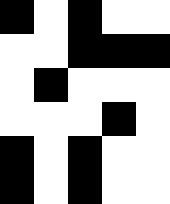[["black", "white", "black", "white", "white"], ["white", "white", "black", "black", "black"], ["white", "black", "white", "white", "white"], ["white", "white", "white", "black", "white"], ["black", "white", "black", "white", "white"], ["black", "white", "black", "white", "white"]]